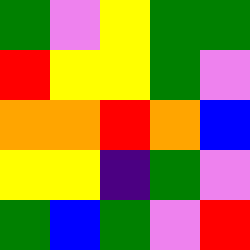[["green", "violet", "yellow", "green", "green"], ["red", "yellow", "yellow", "green", "violet"], ["orange", "orange", "red", "orange", "blue"], ["yellow", "yellow", "indigo", "green", "violet"], ["green", "blue", "green", "violet", "red"]]